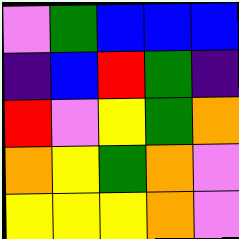[["violet", "green", "blue", "blue", "blue"], ["indigo", "blue", "red", "green", "indigo"], ["red", "violet", "yellow", "green", "orange"], ["orange", "yellow", "green", "orange", "violet"], ["yellow", "yellow", "yellow", "orange", "violet"]]